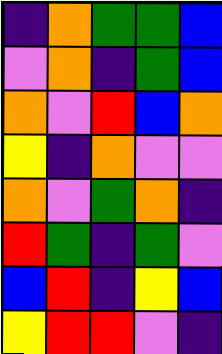[["indigo", "orange", "green", "green", "blue"], ["violet", "orange", "indigo", "green", "blue"], ["orange", "violet", "red", "blue", "orange"], ["yellow", "indigo", "orange", "violet", "violet"], ["orange", "violet", "green", "orange", "indigo"], ["red", "green", "indigo", "green", "violet"], ["blue", "red", "indigo", "yellow", "blue"], ["yellow", "red", "red", "violet", "indigo"]]